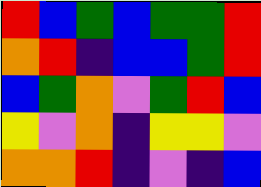[["red", "blue", "green", "blue", "green", "green", "red"], ["orange", "red", "indigo", "blue", "blue", "green", "red"], ["blue", "green", "orange", "violet", "green", "red", "blue"], ["yellow", "violet", "orange", "indigo", "yellow", "yellow", "violet"], ["orange", "orange", "red", "indigo", "violet", "indigo", "blue"]]